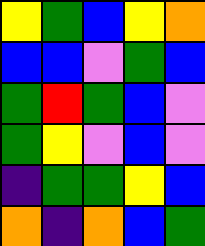[["yellow", "green", "blue", "yellow", "orange"], ["blue", "blue", "violet", "green", "blue"], ["green", "red", "green", "blue", "violet"], ["green", "yellow", "violet", "blue", "violet"], ["indigo", "green", "green", "yellow", "blue"], ["orange", "indigo", "orange", "blue", "green"]]